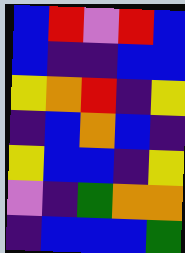[["blue", "red", "violet", "red", "blue"], ["blue", "indigo", "indigo", "blue", "blue"], ["yellow", "orange", "red", "indigo", "yellow"], ["indigo", "blue", "orange", "blue", "indigo"], ["yellow", "blue", "blue", "indigo", "yellow"], ["violet", "indigo", "green", "orange", "orange"], ["indigo", "blue", "blue", "blue", "green"]]